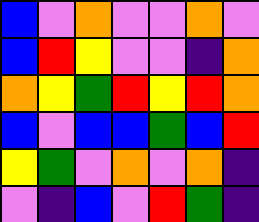[["blue", "violet", "orange", "violet", "violet", "orange", "violet"], ["blue", "red", "yellow", "violet", "violet", "indigo", "orange"], ["orange", "yellow", "green", "red", "yellow", "red", "orange"], ["blue", "violet", "blue", "blue", "green", "blue", "red"], ["yellow", "green", "violet", "orange", "violet", "orange", "indigo"], ["violet", "indigo", "blue", "violet", "red", "green", "indigo"]]